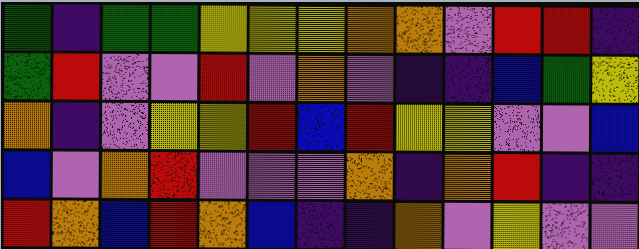[["green", "indigo", "green", "green", "yellow", "yellow", "yellow", "orange", "orange", "violet", "red", "red", "indigo"], ["green", "red", "violet", "violet", "red", "violet", "orange", "violet", "indigo", "indigo", "blue", "green", "yellow"], ["orange", "indigo", "violet", "yellow", "yellow", "red", "blue", "red", "yellow", "yellow", "violet", "violet", "blue"], ["blue", "violet", "orange", "red", "violet", "violet", "violet", "orange", "indigo", "orange", "red", "indigo", "indigo"], ["red", "orange", "blue", "red", "orange", "blue", "indigo", "indigo", "orange", "violet", "yellow", "violet", "violet"]]